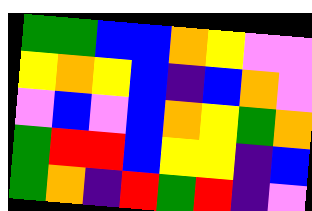[["green", "green", "blue", "blue", "orange", "yellow", "violet", "violet"], ["yellow", "orange", "yellow", "blue", "indigo", "blue", "orange", "violet"], ["violet", "blue", "violet", "blue", "orange", "yellow", "green", "orange"], ["green", "red", "red", "blue", "yellow", "yellow", "indigo", "blue"], ["green", "orange", "indigo", "red", "green", "red", "indigo", "violet"]]